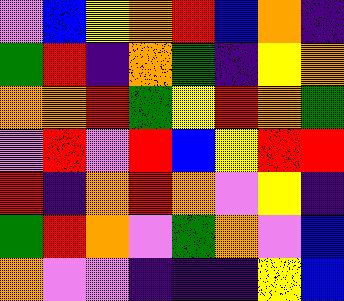[["violet", "blue", "yellow", "orange", "red", "blue", "orange", "indigo"], ["green", "red", "indigo", "orange", "green", "indigo", "yellow", "orange"], ["orange", "orange", "red", "green", "yellow", "red", "orange", "green"], ["violet", "red", "violet", "red", "blue", "yellow", "red", "red"], ["red", "indigo", "orange", "red", "orange", "violet", "yellow", "indigo"], ["green", "red", "orange", "violet", "green", "orange", "violet", "blue"], ["orange", "violet", "violet", "indigo", "indigo", "indigo", "yellow", "blue"]]